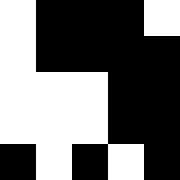[["white", "black", "black", "black", "white"], ["white", "black", "black", "black", "black"], ["white", "white", "white", "black", "black"], ["white", "white", "white", "black", "black"], ["black", "white", "black", "white", "black"]]